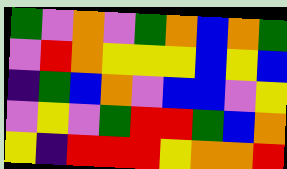[["green", "violet", "orange", "violet", "green", "orange", "blue", "orange", "green"], ["violet", "red", "orange", "yellow", "yellow", "yellow", "blue", "yellow", "blue"], ["indigo", "green", "blue", "orange", "violet", "blue", "blue", "violet", "yellow"], ["violet", "yellow", "violet", "green", "red", "red", "green", "blue", "orange"], ["yellow", "indigo", "red", "red", "red", "yellow", "orange", "orange", "red"]]